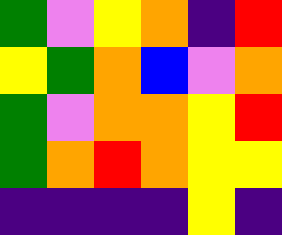[["green", "violet", "yellow", "orange", "indigo", "red"], ["yellow", "green", "orange", "blue", "violet", "orange"], ["green", "violet", "orange", "orange", "yellow", "red"], ["green", "orange", "red", "orange", "yellow", "yellow"], ["indigo", "indigo", "indigo", "indigo", "yellow", "indigo"]]